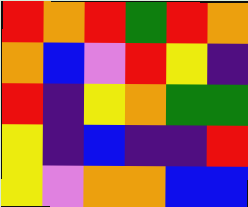[["red", "orange", "red", "green", "red", "orange"], ["orange", "blue", "violet", "red", "yellow", "indigo"], ["red", "indigo", "yellow", "orange", "green", "green"], ["yellow", "indigo", "blue", "indigo", "indigo", "red"], ["yellow", "violet", "orange", "orange", "blue", "blue"]]